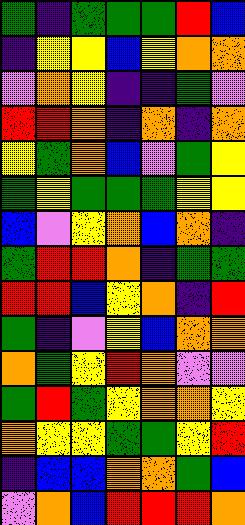[["green", "indigo", "green", "green", "green", "red", "blue"], ["indigo", "yellow", "yellow", "blue", "yellow", "orange", "orange"], ["violet", "orange", "yellow", "indigo", "indigo", "green", "violet"], ["red", "red", "orange", "indigo", "orange", "indigo", "orange"], ["yellow", "green", "orange", "blue", "violet", "green", "yellow"], ["green", "yellow", "green", "green", "green", "yellow", "yellow"], ["blue", "violet", "yellow", "orange", "blue", "orange", "indigo"], ["green", "red", "red", "orange", "indigo", "green", "green"], ["red", "red", "blue", "yellow", "orange", "indigo", "red"], ["green", "indigo", "violet", "yellow", "blue", "orange", "orange"], ["orange", "green", "yellow", "red", "orange", "violet", "violet"], ["green", "red", "green", "yellow", "orange", "orange", "yellow"], ["orange", "yellow", "yellow", "green", "green", "yellow", "red"], ["indigo", "blue", "blue", "orange", "orange", "green", "blue"], ["violet", "orange", "blue", "red", "red", "red", "orange"]]